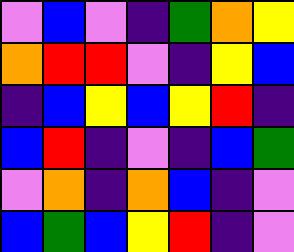[["violet", "blue", "violet", "indigo", "green", "orange", "yellow"], ["orange", "red", "red", "violet", "indigo", "yellow", "blue"], ["indigo", "blue", "yellow", "blue", "yellow", "red", "indigo"], ["blue", "red", "indigo", "violet", "indigo", "blue", "green"], ["violet", "orange", "indigo", "orange", "blue", "indigo", "violet"], ["blue", "green", "blue", "yellow", "red", "indigo", "violet"]]